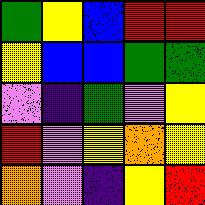[["green", "yellow", "blue", "red", "red"], ["yellow", "blue", "blue", "green", "green"], ["violet", "indigo", "green", "violet", "yellow"], ["red", "violet", "yellow", "orange", "yellow"], ["orange", "violet", "indigo", "yellow", "red"]]